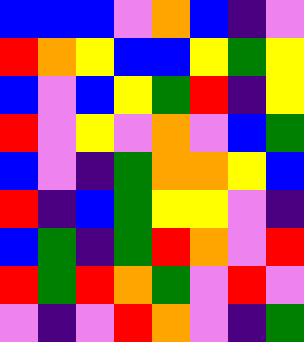[["blue", "blue", "blue", "violet", "orange", "blue", "indigo", "violet"], ["red", "orange", "yellow", "blue", "blue", "yellow", "green", "yellow"], ["blue", "violet", "blue", "yellow", "green", "red", "indigo", "yellow"], ["red", "violet", "yellow", "violet", "orange", "violet", "blue", "green"], ["blue", "violet", "indigo", "green", "orange", "orange", "yellow", "blue"], ["red", "indigo", "blue", "green", "yellow", "yellow", "violet", "indigo"], ["blue", "green", "indigo", "green", "red", "orange", "violet", "red"], ["red", "green", "red", "orange", "green", "violet", "red", "violet"], ["violet", "indigo", "violet", "red", "orange", "violet", "indigo", "green"]]